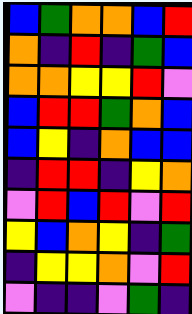[["blue", "green", "orange", "orange", "blue", "red"], ["orange", "indigo", "red", "indigo", "green", "blue"], ["orange", "orange", "yellow", "yellow", "red", "violet"], ["blue", "red", "red", "green", "orange", "blue"], ["blue", "yellow", "indigo", "orange", "blue", "blue"], ["indigo", "red", "red", "indigo", "yellow", "orange"], ["violet", "red", "blue", "red", "violet", "red"], ["yellow", "blue", "orange", "yellow", "indigo", "green"], ["indigo", "yellow", "yellow", "orange", "violet", "red"], ["violet", "indigo", "indigo", "violet", "green", "indigo"]]